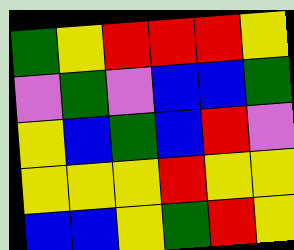[["green", "yellow", "red", "red", "red", "yellow"], ["violet", "green", "violet", "blue", "blue", "green"], ["yellow", "blue", "green", "blue", "red", "violet"], ["yellow", "yellow", "yellow", "red", "yellow", "yellow"], ["blue", "blue", "yellow", "green", "red", "yellow"]]